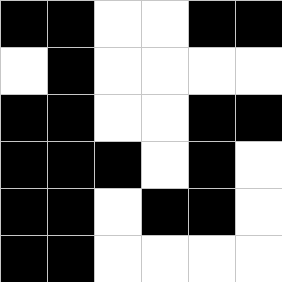[["black", "black", "white", "white", "black", "black"], ["white", "black", "white", "white", "white", "white"], ["black", "black", "white", "white", "black", "black"], ["black", "black", "black", "white", "black", "white"], ["black", "black", "white", "black", "black", "white"], ["black", "black", "white", "white", "white", "white"]]